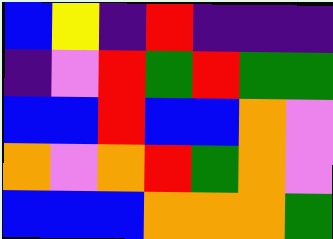[["blue", "yellow", "indigo", "red", "indigo", "indigo", "indigo"], ["indigo", "violet", "red", "green", "red", "green", "green"], ["blue", "blue", "red", "blue", "blue", "orange", "violet"], ["orange", "violet", "orange", "red", "green", "orange", "violet"], ["blue", "blue", "blue", "orange", "orange", "orange", "green"]]